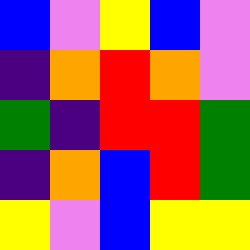[["blue", "violet", "yellow", "blue", "violet"], ["indigo", "orange", "red", "orange", "violet"], ["green", "indigo", "red", "red", "green"], ["indigo", "orange", "blue", "red", "green"], ["yellow", "violet", "blue", "yellow", "yellow"]]